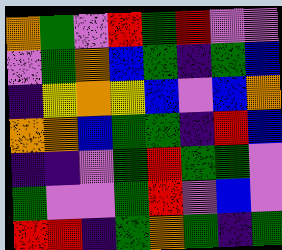[["orange", "green", "violet", "red", "green", "red", "violet", "violet"], ["violet", "green", "orange", "blue", "green", "indigo", "green", "blue"], ["indigo", "yellow", "orange", "yellow", "blue", "violet", "blue", "orange"], ["orange", "orange", "blue", "green", "green", "indigo", "red", "blue"], ["indigo", "indigo", "violet", "green", "red", "green", "green", "violet"], ["green", "violet", "violet", "green", "red", "violet", "blue", "violet"], ["red", "red", "indigo", "green", "orange", "green", "indigo", "green"]]